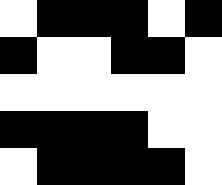[["white", "black", "black", "black", "white", "black"], ["black", "white", "white", "black", "black", "white"], ["white", "white", "white", "white", "white", "white"], ["black", "black", "black", "black", "white", "white"], ["white", "black", "black", "black", "black", "white"]]